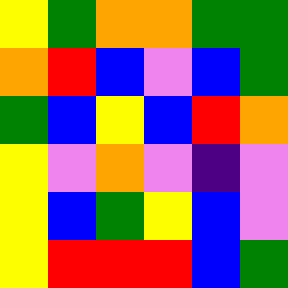[["yellow", "green", "orange", "orange", "green", "green"], ["orange", "red", "blue", "violet", "blue", "green"], ["green", "blue", "yellow", "blue", "red", "orange"], ["yellow", "violet", "orange", "violet", "indigo", "violet"], ["yellow", "blue", "green", "yellow", "blue", "violet"], ["yellow", "red", "red", "red", "blue", "green"]]